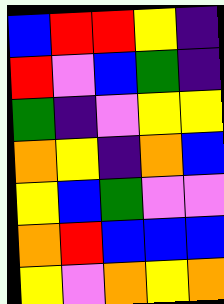[["blue", "red", "red", "yellow", "indigo"], ["red", "violet", "blue", "green", "indigo"], ["green", "indigo", "violet", "yellow", "yellow"], ["orange", "yellow", "indigo", "orange", "blue"], ["yellow", "blue", "green", "violet", "violet"], ["orange", "red", "blue", "blue", "blue"], ["yellow", "violet", "orange", "yellow", "orange"]]